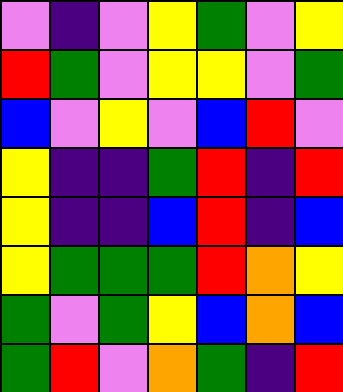[["violet", "indigo", "violet", "yellow", "green", "violet", "yellow"], ["red", "green", "violet", "yellow", "yellow", "violet", "green"], ["blue", "violet", "yellow", "violet", "blue", "red", "violet"], ["yellow", "indigo", "indigo", "green", "red", "indigo", "red"], ["yellow", "indigo", "indigo", "blue", "red", "indigo", "blue"], ["yellow", "green", "green", "green", "red", "orange", "yellow"], ["green", "violet", "green", "yellow", "blue", "orange", "blue"], ["green", "red", "violet", "orange", "green", "indigo", "red"]]